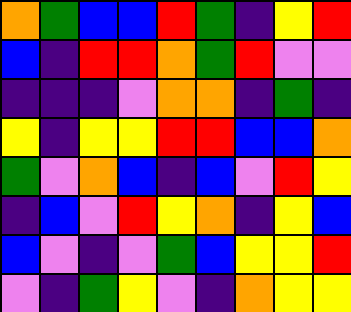[["orange", "green", "blue", "blue", "red", "green", "indigo", "yellow", "red"], ["blue", "indigo", "red", "red", "orange", "green", "red", "violet", "violet"], ["indigo", "indigo", "indigo", "violet", "orange", "orange", "indigo", "green", "indigo"], ["yellow", "indigo", "yellow", "yellow", "red", "red", "blue", "blue", "orange"], ["green", "violet", "orange", "blue", "indigo", "blue", "violet", "red", "yellow"], ["indigo", "blue", "violet", "red", "yellow", "orange", "indigo", "yellow", "blue"], ["blue", "violet", "indigo", "violet", "green", "blue", "yellow", "yellow", "red"], ["violet", "indigo", "green", "yellow", "violet", "indigo", "orange", "yellow", "yellow"]]